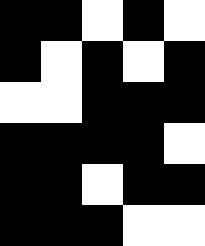[["black", "black", "white", "black", "white"], ["black", "white", "black", "white", "black"], ["white", "white", "black", "black", "black"], ["black", "black", "black", "black", "white"], ["black", "black", "white", "black", "black"], ["black", "black", "black", "white", "white"]]